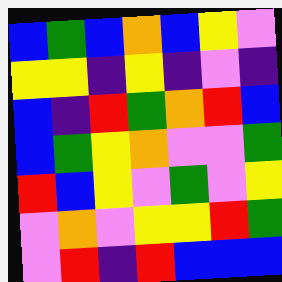[["blue", "green", "blue", "orange", "blue", "yellow", "violet"], ["yellow", "yellow", "indigo", "yellow", "indigo", "violet", "indigo"], ["blue", "indigo", "red", "green", "orange", "red", "blue"], ["blue", "green", "yellow", "orange", "violet", "violet", "green"], ["red", "blue", "yellow", "violet", "green", "violet", "yellow"], ["violet", "orange", "violet", "yellow", "yellow", "red", "green"], ["violet", "red", "indigo", "red", "blue", "blue", "blue"]]